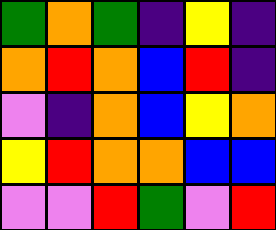[["green", "orange", "green", "indigo", "yellow", "indigo"], ["orange", "red", "orange", "blue", "red", "indigo"], ["violet", "indigo", "orange", "blue", "yellow", "orange"], ["yellow", "red", "orange", "orange", "blue", "blue"], ["violet", "violet", "red", "green", "violet", "red"]]